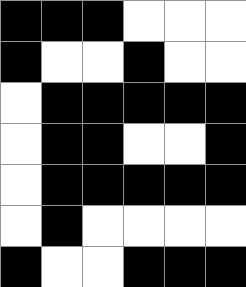[["black", "black", "black", "white", "white", "white"], ["black", "white", "white", "black", "white", "white"], ["white", "black", "black", "black", "black", "black"], ["white", "black", "black", "white", "white", "black"], ["white", "black", "black", "black", "black", "black"], ["white", "black", "white", "white", "white", "white"], ["black", "white", "white", "black", "black", "black"]]